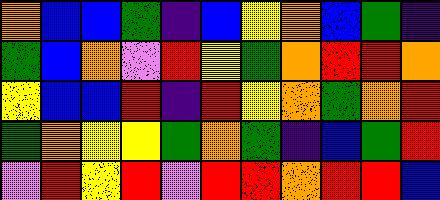[["orange", "blue", "blue", "green", "indigo", "blue", "yellow", "orange", "blue", "green", "indigo"], ["green", "blue", "orange", "violet", "red", "yellow", "green", "orange", "red", "red", "orange"], ["yellow", "blue", "blue", "red", "indigo", "red", "yellow", "orange", "green", "orange", "red"], ["green", "orange", "yellow", "yellow", "green", "orange", "green", "indigo", "blue", "green", "red"], ["violet", "red", "yellow", "red", "violet", "red", "red", "orange", "red", "red", "blue"]]